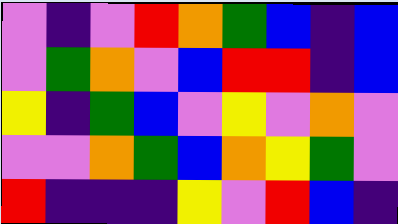[["violet", "indigo", "violet", "red", "orange", "green", "blue", "indigo", "blue"], ["violet", "green", "orange", "violet", "blue", "red", "red", "indigo", "blue"], ["yellow", "indigo", "green", "blue", "violet", "yellow", "violet", "orange", "violet"], ["violet", "violet", "orange", "green", "blue", "orange", "yellow", "green", "violet"], ["red", "indigo", "indigo", "indigo", "yellow", "violet", "red", "blue", "indigo"]]